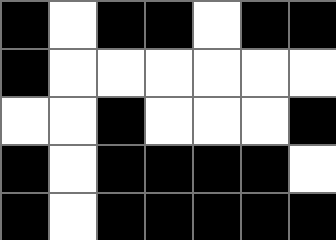[["black", "white", "black", "black", "white", "black", "black"], ["black", "white", "white", "white", "white", "white", "white"], ["white", "white", "black", "white", "white", "white", "black"], ["black", "white", "black", "black", "black", "black", "white"], ["black", "white", "black", "black", "black", "black", "black"]]